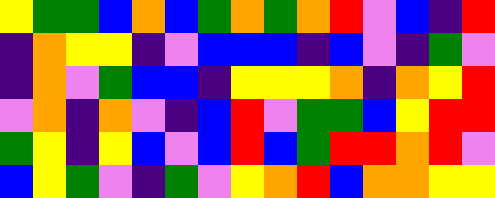[["yellow", "green", "green", "blue", "orange", "blue", "green", "orange", "green", "orange", "red", "violet", "blue", "indigo", "red"], ["indigo", "orange", "yellow", "yellow", "indigo", "violet", "blue", "blue", "blue", "indigo", "blue", "violet", "indigo", "green", "violet"], ["indigo", "orange", "violet", "green", "blue", "blue", "indigo", "yellow", "yellow", "yellow", "orange", "indigo", "orange", "yellow", "red"], ["violet", "orange", "indigo", "orange", "violet", "indigo", "blue", "red", "violet", "green", "green", "blue", "yellow", "red", "red"], ["green", "yellow", "indigo", "yellow", "blue", "violet", "blue", "red", "blue", "green", "red", "red", "orange", "red", "violet"], ["blue", "yellow", "green", "violet", "indigo", "green", "violet", "yellow", "orange", "red", "blue", "orange", "orange", "yellow", "yellow"]]